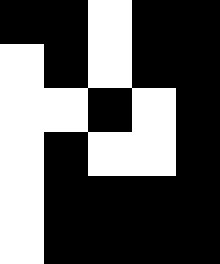[["black", "black", "white", "black", "black"], ["white", "black", "white", "black", "black"], ["white", "white", "black", "white", "black"], ["white", "black", "white", "white", "black"], ["white", "black", "black", "black", "black"], ["white", "black", "black", "black", "black"]]